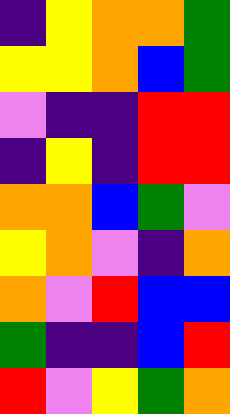[["indigo", "yellow", "orange", "orange", "green"], ["yellow", "yellow", "orange", "blue", "green"], ["violet", "indigo", "indigo", "red", "red"], ["indigo", "yellow", "indigo", "red", "red"], ["orange", "orange", "blue", "green", "violet"], ["yellow", "orange", "violet", "indigo", "orange"], ["orange", "violet", "red", "blue", "blue"], ["green", "indigo", "indigo", "blue", "red"], ["red", "violet", "yellow", "green", "orange"]]